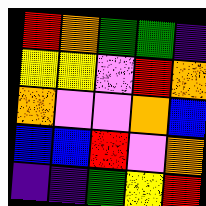[["red", "orange", "green", "green", "indigo"], ["yellow", "yellow", "violet", "red", "orange"], ["orange", "violet", "violet", "orange", "blue"], ["blue", "blue", "red", "violet", "orange"], ["indigo", "indigo", "green", "yellow", "red"]]